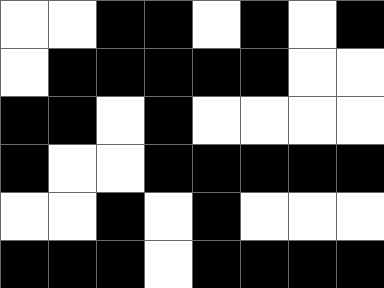[["white", "white", "black", "black", "white", "black", "white", "black"], ["white", "black", "black", "black", "black", "black", "white", "white"], ["black", "black", "white", "black", "white", "white", "white", "white"], ["black", "white", "white", "black", "black", "black", "black", "black"], ["white", "white", "black", "white", "black", "white", "white", "white"], ["black", "black", "black", "white", "black", "black", "black", "black"]]